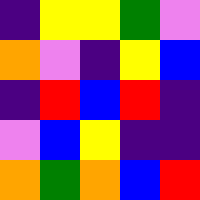[["indigo", "yellow", "yellow", "green", "violet"], ["orange", "violet", "indigo", "yellow", "blue"], ["indigo", "red", "blue", "red", "indigo"], ["violet", "blue", "yellow", "indigo", "indigo"], ["orange", "green", "orange", "blue", "red"]]